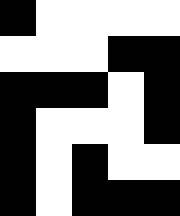[["black", "white", "white", "white", "white"], ["white", "white", "white", "black", "black"], ["black", "black", "black", "white", "black"], ["black", "white", "white", "white", "black"], ["black", "white", "black", "white", "white"], ["black", "white", "black", "black", "black"]]